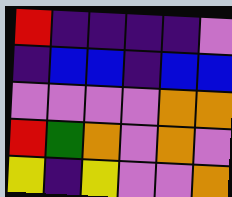[["red", "indigo", "indigo", "indigo", "indigo", "violet"], ["indigo", "blue", "blue", "indigo", "blue", "blue"], ["violet", "violet", "violet", "violet", "orange", "orange"], ["red", "green", "orange", "violet", "orange", "violet"], ["yellow", "indigo", "yellow", "violet", "violet", "orange"]]